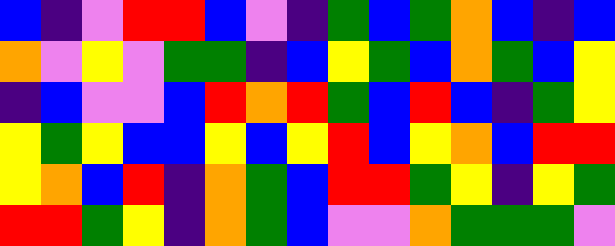[["blue", "indigo", "violet", "red", "red", "blue", "violet", "indigo", "green", "blue", "green", "orange", "blue", "indigo", "blue"], ["orange", "violet", "yellow", "violet", "green", "green", "indigo", "blue", "yellow", "green", "blue", "orange", "green", "blue", "yellow"], ["indigo", "blue", "violet", "violet", "blue", "red", "orange", "red", "green", "blue", "red", "blue", "indigo", "green", "yellow"], ["yellow", "green", "yellow", "blue", "blue", "yellow", "blue", "yellow", "red", "blue", "yellow", "orange", "blue", "red", "red"], ["yellow", "orange", "blue", "red", "indigo", "orange", "green", "blue", "red", "red", "green", "yellow", "indigo", "yellow", "green"], ["red", "red", "green", "yellow", "indigo", "orange", "green", "blue", "violet", "violet", "orange", "green", "green", "green", "violet"]]